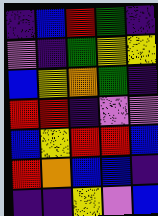[["indigo", "blue", "red", "green", "indigo"], ["violet", "indigo", "green", "yellow", "yellow"], ["blue", "yellow", "orange", "green", "indigo"], ["red", "red", "indigo", "violet", "violet"], ["blue", "yellow", "red", "red", "blue"], ["red", "orange", "blue", "blue", "indigo"], ["indigo", "indigo", "yellow", "violet", "blue"]]